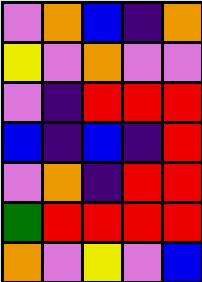[["violet", "orange", "blue", "indigo", "orange"], ["yellow", "violet", "orange", "violet", "violet"], ["violet", "indigo", "red", "red", "red"], ["blue", "indigo", "blue", "indigo", "red"], ["violet", "orange", "indigo", "red", "red"], ["green", "red", "red", "red", "red"], ["orange", "violet", "yellow", "violet", "blue"]]